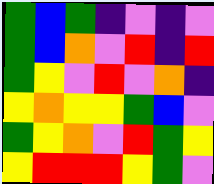[["green", "blue", "green", "indigo", "violet", "indigo", "violet"], ["green", "blue", "orange", "violet", "red", "indigo", "red"], ["green", "yellow", "violet", "red", "violet", "orange", "indigo"], ["yellow", "orange", "yellow", "yellow", "green", "blue", "violet"], ["green", "yellow", "orange", "violet", "red", "green", "yellow"], ["yellow", "red", "red", "red", "yellow", "green", "violet"]]